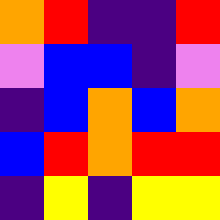[["orange", "red", "indigo", "indigo", "red"], ["violet", "blue", "blue", "indigo", "violet"], ["indigo", "blue", "orange", "blue", "orange"], ["blue", "red", "orange", "red", "red"], ["indigo", "yellow", "indigo", "yellow", "yellow"]]